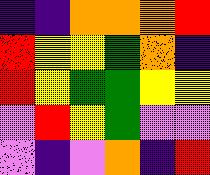[["indigo", "indigo", "orange", "orange", "orange", "red"], ["red", "yellow", "yellow", "green", "orange", "indigo"], ["red", "yellow", "green", "green", "yellow", "yellow"], ["violet", "red", "yellow", "green", "violet", "violet"], ["violet", "indigo", "violet", "orange", "indigo", "red"]]